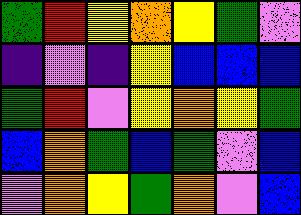[["green", "red", "yellow", "orange", "yellow", "green", "violet"], ["indigo", "violet", "indigo", "yellow", "blue", "blue", "blue"], ["green", "red", "violet", "yellow", "orange", "yellow", "green"], ["blue", "orange", "green", "blue", "green", "violet", "blue"], ["violet", "orange", "yellow", "green", "orange", "violet", "blue"]]